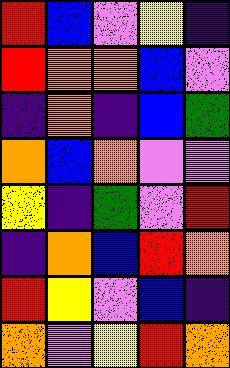[["red", "blue", "violet", "yellow", "indigo"], ["red", "orange", "orange", "blue", "violet"], ["indigo", "orange", "indigo", "blue", "green"], ["orange", "blue", "orange", "violet", "violet"], ["yellow", "indigo", "green", "violet", "red"], ["indigo", "orange", "blue", "red", "orange"], ["red", "yellow", "violet", "blue", "indigo"], ["orange", "violet", "yellow", "red", "orange"]]